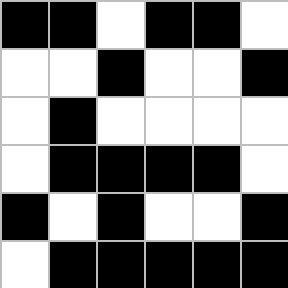[["black", "black", "white", "black", "black", "white"], ["white", "white", "black", "white", "white", "black"], ["white", "black", "white", "white", "white", "white"], ["white", "black", "black", "black", "black", "white"], ["black", "white", "black", "white", "white", "black"], ["white", "black", "black", "black", "black", "black"]]